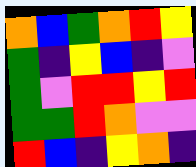[["orange", "blue", "green", "orange", "red", "yellow"], ["green", "indigo", "yellow", "blue", "indigo", "violet"], ["green", "violet", "red", "red", "yellow", "red"], ["green", "green", "red", "orange", "violet", "violet"], ["red", "blue", "indigo", "yellow", "orange", "indigo"]]